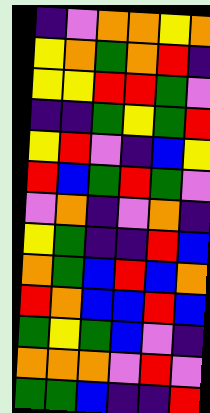[["indigo", "violet", "orange", "orange", "yellow", "orange"], ["yellow", "orange", "green", "orange", "red", "indigo"], ["yellow", "yellow", "red", "red", "green", "violet"], ["indigo", "indigo", "green", "yellow", "green", "red"], ["yellow", "red", "violet", "indigo", "blue", "yellow"], ["red", "blue", "green", "red", "green", "violet"], ["violet", "orange", "indigo", "violet", "orange", "indigo"], ["yellow", "green", "indigo", "indigo", "red", "blue"], ["orange", "green", "blue", "red", "blue", "orange"], ["red", "orange", "blue", "blue", "red", "blue"], ["green", "yellow", "green", "blue", "violet", "indigo"], ["orange", "orange", "orange", "violet", "red", "violet"], ["green", "green", "blue", "indigo", "indigo", "red"]]